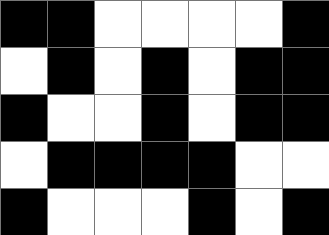[["black", "black", "white", "white", "white", "white", "black"], ["white", "black", "white", "black", "white", "black", "black"], ["black", "white", "white", "black", "white", "black", "black"], ["white", "black", "black", "black", "black", "white", "white"], ["black", "white", "white", "white", "black", "white", "black"]]